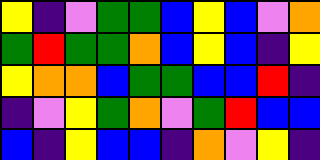[["yellow", "indigo", "violet", "green", "green", "blue", "yellow", "blue", "violet", "orange"], ["green", "red", "green", "green", "orange", "blue", "yellow", "blue", "indigo", "yellow"], ["yellow", "orange", "orange", "blue", "green", "green", "blue", "blue", "red", "indigo"], ["indigo", "violet", "yellow", "green", "orange", "violet", "green", "red", "blue", "blue"], ["blue", "indigo", "yellow", "blue", "blue", "indigo", "orange", "violet", "yellow", "indigo"]]